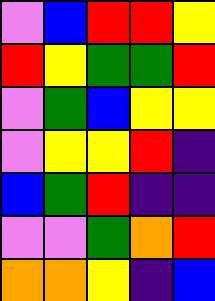[["violet", "blue", "red", "red", "yellow"], ["red", "yellow", "green", "green", "red"], ["violet", "green", "blue", "yellow", "yellow"], ["violet", "yellow", "yellow", "red", "indigo"], ["blue", "green", "red", "indigo", "indigo"], ["violet", "violet", "green", "orange", "red"], ["orange", "orange", "yellow", "indigo", "blue"]]